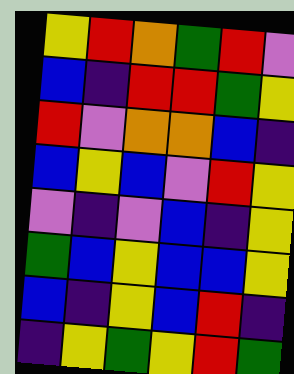[["yellow", "red", "orange", "green", "red", "violet"], ["blue", "indigo", "red", "red", "green", "yellow"], ["red", "violet", "orange", "orange", "blue", "indigo"], ["blue", "yellow", "blue", "violet", "red", "yellow"], ["violet", "indigo", "violet", "blue", "indigo", "yellow"], ["green", "blue", "yellow", "blue", "blue", "yellow"], ["blue", "indigo", "yellow", "blue", "red", "indigo"], ["indigo", "yellow", "green", "yellow", "red", "green"]]